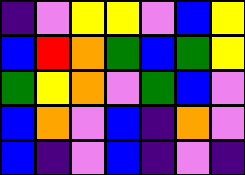[["indigo", "violet", "yellow", "yellow", "violet", "blue", "yellow"], ["blue", "red", "orange", "green", "blue", "green", "yellow"], ["green", "yellow", "orange", "violet", "green", "blue", "violet"], ["blue", "orange", "violet", "blue", "indigo", "orange", "violet"], ["blue", "indigo", "violet", "blue", "indigo", "violet", "indigo"]]